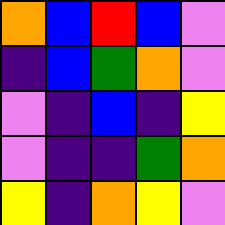[["orange", "blue", "red", "blue", "violet"], ["indigo", "blue", "green", "orange", "violet"], ["violet", "indigo", "blue", "indigo", "yellow"], ["violet", "indigo", "indigo", "green", "orange"], ["yellow", "indigo", "orange", "yellow", "violet"]]